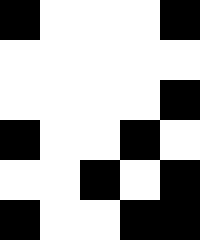[["black", "white", "white", "white", "black"], ["white", "white", "white", "white", "white"], ["white", "white", "white", "white", "black"], ["black", "white", "white", "black", "white"], ["white", "white", "black", "white", "black"], ["black", "white", "white", "black", "black"]]